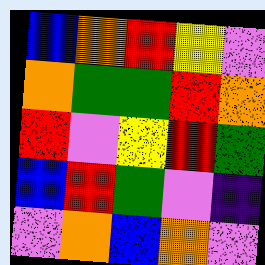[["blue", "orange", "red", "yellow", "violet"], ["orange", "green", "green", "red", "orange"], ["red", "violet", "yellow", "red", "green"], ["blue", "red", "green", "violet", "indigo"], ["violet", "orange", "blue", "orange", "violet"]]